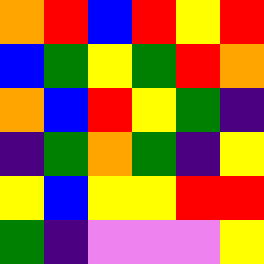[["orange", "red", "blue", "red", "yellow", "red"], ["blue", "green", "yellow", "green", "red", "orange"], ["orange", "blue", "red", "yellow", "green", "indigo"], ["indigo", "green", "orange", "green", "indigo", "yellow"], ["yellow", "blue", "yellow", "yellow", "red", "red"], ["green", "indigo", "violet", "violet", "violet", "yellow"]]